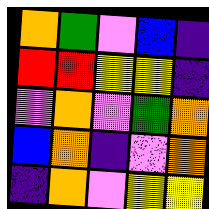[["orange", "green", "violet", "blue", "indigo"], ["red", "red", "yellow", "yellow", "indigo"], ["violet", "orange", "violet", "green", "orange"], ["blue", "orange", "indigo", "violet", "orange"], ["indigo", "orange", "violet", "yellow", "yellow"]]